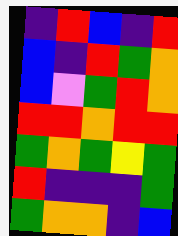[["indigo", "red", "blue", "indigo", "red"], ["blue", "indigo", "red", "green", "orange"], ["blue", "violet", "green", "red", "orange"], ["red", "red", "orange", "red", "red"], ["green", "orange", "green", "yellow", "green"], ["red", "indigo", "indigo", "indigo", "green"], ["green", "orange", "orange", "indigo", "blue"]]